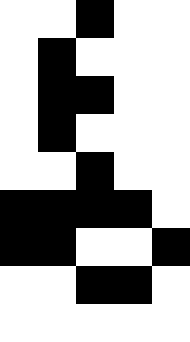[["white", "white", "black", "white", "white"], ["white", "black", "white", "white", "white"], ["white", "black", "black", "white", "white"], ["white", "black", "white", "white", "white"], ["white", "white", "black", "white", "white"], ["black", "black", "black", "black", "white"], ["black", "black", "white", "white", "black"], ["white", "white", "black", "black", "white"], ["white", "white", "white", "white", "white"]]